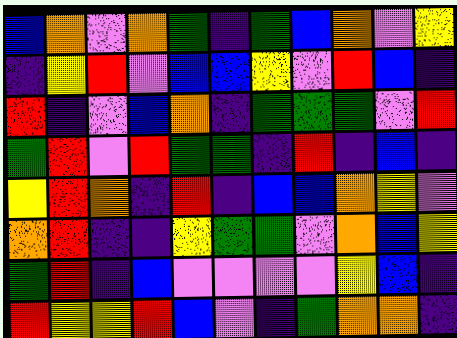[["blue", "orange", "violet", "orange", "green", "indigo", "green", "blue", "orange", "violet", "yellow"], ["indigo", "yellow", "red", "violet", "blue", "blue", "yellow", "violet", "red", "blue", "indigo"], ["red", "indigo", "violet", "blue", "orange", "indigo", "green", "green", "green", "violet", "red"], ["green", "red", "violet", "red", "green", "green", "indigo", "red", "indigo", "blue", "indigo"], ["yellow", "red", "orange", "indigo", "red", "indigo", "blue", "blue", "orange", "yellow", "violet"], ["orange", "red", "indigo", "indigo", "yellow", "green", "green", "violet", "orange", "blue", "yellow"], ["green", "red", "indigo", "blue", "violet", "violet", "violet", "violet", "yellow", "blue", "indigo"], ["red", "yellow", "yellow", "red", "blue", "violet", "indigo", "green", "orange", "orange", "indigo"]]